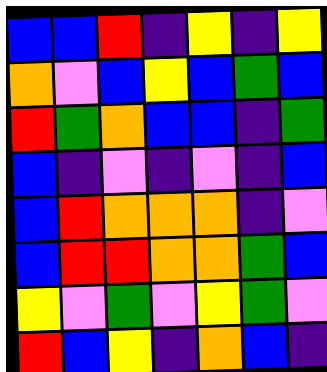[["blue", "blue", "red", "indigo", "yellow", "indigo", "yellow"], ["orange", "violet", "blue", "yellow", "blue", "green", "blue"], ["red", "green", "orange", "blue", "blue", "indigo", "green"], ["blue", "indigo", "violet", "indigo", "violet", "indigo", "blue"], ["blue", "red", "orange", "orange", "orange", "indigo", "violet"], ["blue", "red", "red", "orange", "orange", "green", "blue"], ["yellow", "violet", "green", "violet", "yellow", "green", "violet"], ["red", "blue", "yellow", "indigo", "orange", "blue", "indigo"]]